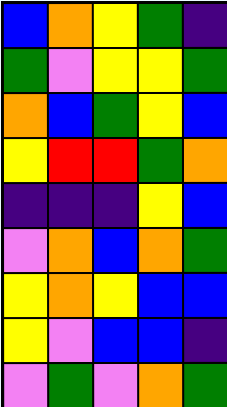[["blue", "orange", "yellow", "green", "indigo"], ["green", "violet", "yellow", "yellow", "green"], ["orange", "blue", "green", "yellow", "blue"], ["yellow", "red", "red", "green", "orange"], ["indigo", "indigo", "indigo", "yellow", "blue"], ["violet", "orange", "blue", "orange", "green"], ["yellow", "orange", "yellow", "blue", "blue"], ["yellow", "violet", "blue", "blue", "indigo"], ["violet", "green", "violet", "orange", "green"]]